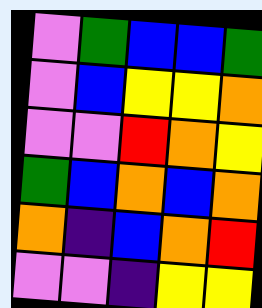[["violet", "green", "blue", "blue", "green"], ["violet", "blue", "yellow", "yellow", "orange"], ["violet", "violet", "red", "orange", "yellow"], ["green", "blue", "orange", "blue", "orange"], ["orange", "indigo", "blue", "orange", "red"], ["violet", "violet", "indigo", "yellow", "yellow"]]